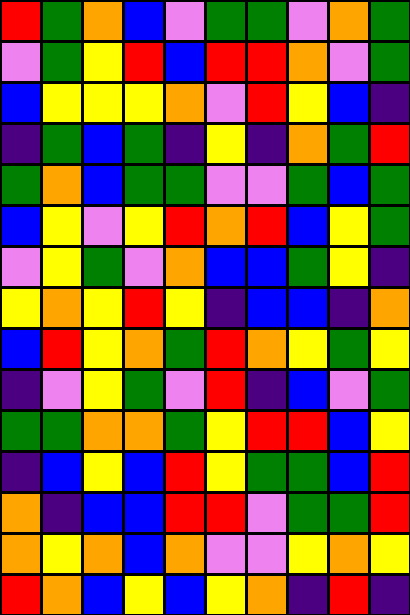[["red", "green", "orange", "blue", "violet", "green", "green", "violet", "orange", "green"], ["violet", "green", "yellow", "red", "blue", "red", "red", "orange", "violet", "green"], ["blue", "yellow", "yellow", "yellow", "orange", "violet", "red", "yellow", "blue", "indigo"], ["indigo", "green", "blue", "green", "indigo", "yellow", "indigo", "orange", "green", "red"], ["green", "orange", "blue", "green", "green", "violet", "violet", "green", "blue", "green"], ["blue", "yellow", "violet", "yellow", "red", "orange", "red", "blue", "yellow", "green"], ["violet", "yellow", "green", "violet", "orange", "blue", "blue", "green", "yellow", "indigo"], ["yellow", "orange", "yellow", "red", "yellow", "indigo", "blue", "blue", "indigo", "orange"], ["blue", "red", "yellow", "orange", "green", "red", "orange", "yellow", "green", "yellow"], ["indigo", "violet", "yellow", "green", "violet", "red", "indigo", "blue", "violet", "green"], ["green", "green", "orange", "orange", "green", "yellow", "red", "red", "blue", "yellow"], ["indigo", "blue", "yellow", "blue", "red", "yellow", "green", "green", "blue", "red"], ["orange", "indigo", "blue", "blue", "red", "red", "violet", "green", "green", "red"], ["orange", "yellow", "orange", "blue", "orange", "violet", "violet", "yellow", "orange", "yellow"], ["red", "orange", "blue", "yellow", "blue", "yellow", "orange", "indigo", "red", "indigo"]]